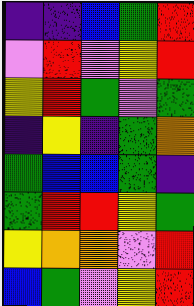[["indigo", "indigo", "blue", "green", "red"], ["violet", "red", "violet", "yellow", "red"], ["yellow", "red", "green", "violet", "green"], ["indigo", "yellow", "indigo", "green", "orange"], ["green", "blue", "blue", "green", "indigo"], ["green", "red", "red", "yellow", "green"], ["yellow", "orange", "orange", "violet", "red"], ["blue", "green", "violet", "yellow", "red"]]